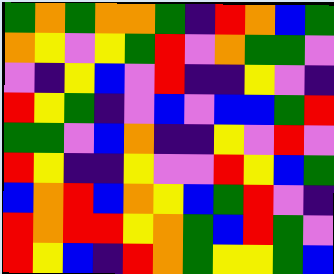[["green", "orange", "green", "orange", "orange", "green", "indigo", "red", "orange", "blue", "green"], ["orange", "yellow", "violet", "yellow", "green", "red", "violet", "orange", "green", "green", "violet"], ["violet", "indigo", "yellow", "blue", "violet", "red", "indigo", "indigo", "yellow", "violet", "indigo"], ["red", "yellow", "green", "indigo", "violet", "blue", "violet", "blue", "blue", "green", "red"], ["green", "green", "violet", "blue", "orange", "indigo", "indigo", "yellow", "violet", "red", "violet"], ["red", "yellow", "indigo", "indigo", "yellow", "violet", "violet", "red", "yellow", "blue", "green"], ["blue", "orange", "red", "blue", "orange", "yellow", "blue", "green", "red", "violet", "indigo"], ["red", "orange", "red", "red", "yellow", "orange", "green", "blue", "red", "green", "violet"], ["red", "yellow", "blue", "indigo", "red", "orange", "green", "yellow", "yellow", "green", "blue"]]